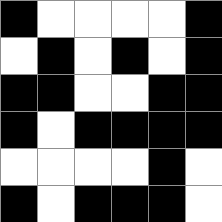[["black", "white", "white", "white", "white", "black"], ["white", "black", "white", "black", "white", "black"], ["black", "black", "white", "white", "black", "black"], ["black", "white", "black", "black", "black", "black"], ["white", "white", "white", "white", "black", "white"], ["black", "white", "black", "black", "black", "white"]]